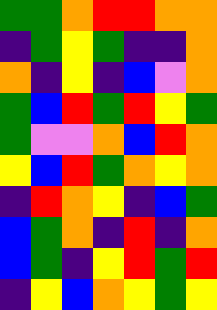[["green", "green", "orange", "red", "red", "orange", "orange"], ["indigo", "green", "yellow", "green", "indigo", "indigo", "orange"], ["orange", "indigo", "yellow", "indigo", "blue", "violet", "orange"], ["green", "blue", "red", "green", "red", "yellow", "green"], ["green", "violet", "violet", "orange", "blue", "red", "orange"], ["yellow", "blue", "red", "green", "orange", "yellow", "orange"], ["indigo", "red", "orange", "yellow", "indigo", "blue", "green"], ["blue", "green", "orange", "indigo", "red", "indigo", "orange"], ["blue", "green", "indigo", "yellow", "red", "green", "red"], ["indigo", "yellow", "blue", "orange", "yellow", "green", "yellow"]]